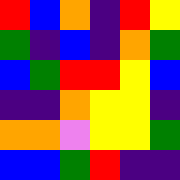[["red", "blue", "orange", "indigo", "red", "yellow"], ["green", "indigo", "blue", "indigo", "orange", "green"], ["blue", "green", "red", "red", "yellow", "blue"], ["indigo", "indigo", "orange", "yellow", "yellow", "indigo"], ["orange", "orange", "violet", "yellow", "yellow", "green"], ["blue", "blue", "green", "red", "indigo", "indigo"]]